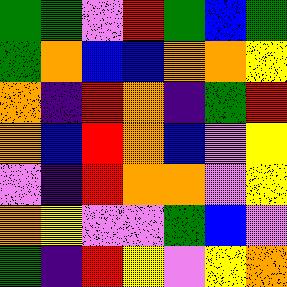[["green", "green", "violet", "red", "green", "blue", "green"], ["green", "orange", "blue", "blue", "orange", "orange", "yellow"], ["orange", "indigo", "red", "orange", "indigo", "green", "red"], ["orange", "blue", "red", "orange", "blue", "violet", "yellow"], ["violet", "indigo", "red", "orange", "orange", "violet", "yellow"], ["orange", "yellow", "violet", "violet", "green", "blue", "violet"], ["green", "indigo", "red", "yellow", "violet", "yellow", "orange"]]